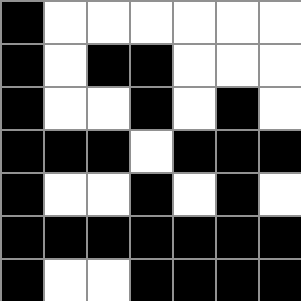[["black", "white", "white", "white", "white", "white", "white"], ["black", "white", "black", "black", "white", "white", "white"], ["black", "white", "white", "black", "white", "black", "white"], ["black", "black", "black", "white", "black", "black", "black"], ["black", "white", "white", "black", "white", "black", "white"], ["black", "black", "black", "black", "black", "black", "black"], ["black", "white", "white", "black", "black", "black", "black"]]